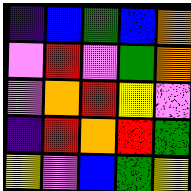[["indigo", "blue", "green", "blue", "orange"], ["violet", "red", "violet", "green", "orange"], ["violet", "orange", "red", "yellow", "violet"], ["indigo", "red", "orange", "red", "green"], ["yellow", "violet", "blue", "green", "yellow"]]